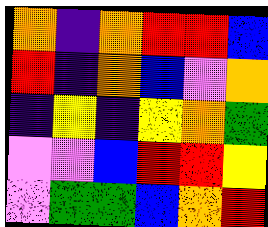[["orange", "indigo", "orange", "red", "red", "blue"], ["red", "indigo", "orange", "blue", "violet", "orange"], ["indigo", "yellow", "indigo", "yellow", "orange", "green"], ["violet", "violet", "blue", "red", "red", "yellow"], ["violet", "green", "green", "blue", "orange", "red"]]